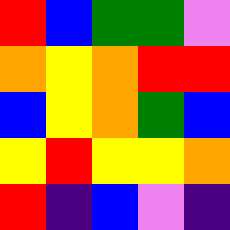[["red", "blue", "green", "green", "violet"], ["orange", "yellow", "orange", "red", "red"], ["blue", "yellow", "orange", "green", "blue"], ["yellow", "red", "yellow", "yellow", "orange"], ["red", "indigo", "blue", "violet", "indigo"]]